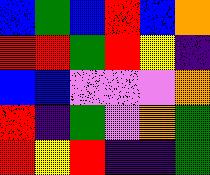[["blue", "green", "blue", "red", "blue", "orange"], ["red", "red", "green", "red", "yellow", "indigo"], ["blue", "blue", "violet", "violet", "violet", "orange"], ["red", "indigo", "green", "violet", "orange", "green"], ["red", "yellow", "red", "indigo", "indigo", "green"]]